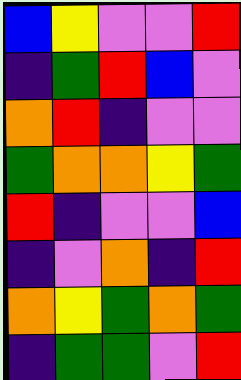[["blue", "yellow", "violet", "violet", "red"], ["indigo", "green", "red", "blue", "violet"], ["orange", "red", "indigo", "violet", "violet"], ["green", "orange", "orange", "yellow", "green"], ["red", "indigo", "violet", "violet", "blue"], ["indigo", "violet", "orange", "indigo", "red"], ["orange", "yellow", "green", "orange", "green"], ["indigo", "green", "green", "violet", "red"]]